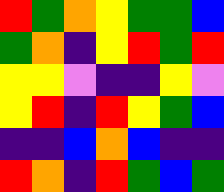[["red", "green", "orange", "yellow", "green", "green", "blue"], ["green", "orange", "indigo", "yellow", "red", "green", "red"], ["yellow", "yellow", "violet", "indigo", "indigo", "yellow", "violet"], ["yellow", "red", "indigo", "red", "yellow", "green", "blue"], ["indigo", "indigo", "blue", "orange", "blue", "indigo", "indigo"], ["red", "orange", "indigo", "red", "green", "blue", "green"]]